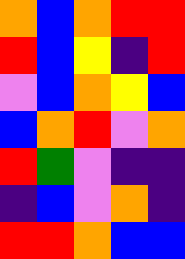[["orange", "blue", "orange", "red", "red"], ["red", "blue", "yellow", "indigo", "red"], ["violet", "blue", "orange", "yellow", "blue"], ["blue", "orange", "red", "violet", "orange"], ["red", "green", "violet", "indigo", "indigo"], ["indigo", "blue", "violet", "orange", "indigo"], ["red", "red", "orange", "blue", "blue"]]